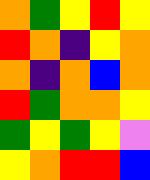[["orange", "green", "yellow", "red", "yellow"], ["red", "orange", "indigo", "yellow", "orange"], ["orange", "indigo", "orange", "blue", "orange"], ["red", "green", "orange", "orange", "yellow"], ["green", "yellow", "green", "yellow", "violet"], ["yellow", "orange", "red", "red", "blue"]]